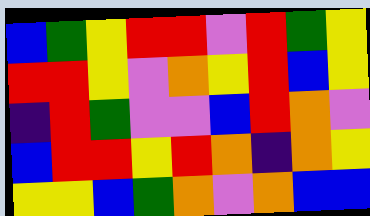[["blue", "green", "yellow", "red", "red", "violet", "red", "green", "yellow"], ["red", "red", "yellow", "violet", "orange", "yellow", "red", "blue", "yellow"], ["indigo", "red", "green", "violet", "violet", "blue", "red", "orange", "violet"], ["blue", "red", "red", "yellow", "red", "orange", "indigo", "orange", "yellow"], ["yellow", "yellow", "blue", "green", "orange", "violet", "orange", "blue", "blue"]]